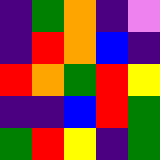[["indigo", "green", "orange", "indigo", "violet"], ["indigo", "red", "orange", "blue", "indigo"], ["red", "orange", "green", "red", "yellow"], ["indigo", "indigo", "blue", "red", "green"], ["green", "red", "yellow", "indigo", "green"]]